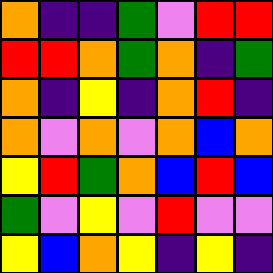[["orange", "indigo", "indigo", "green", "violet", "red", "red"], ["red", "red", "orange", "green", "orange", "indigo", "green"], ["orange", "indigo", "yellow", "indigo", "orange", "red", "indigo"], ["orange", "violet", "orange", "violet", "orange", "blue", "orange"], ["yellow", "red", "green", "orange", "blue", "red", "blue"], ["green", "violet", "yellow", "violet", "red", "violet", "violet"], ["yellow", "blue", "orange", "yellow", "indigo", "yellow", "indigo"]]